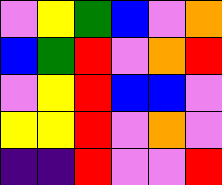[["violet", "yellow", "green", "blue", "violet", "orange"], ["blue", "green", "red", "violet", "orange", "red"], ["violet", "yellow", "red", "blue", "blue", "violet"], ["yellow", "yellow", "red", "violet", "orange", "violet"], ["indigo", "indigo", "red", "violet", "violet", "red"]]